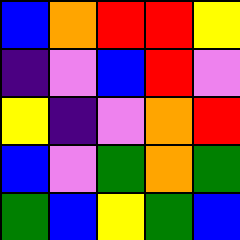[["blue", "orange", "red", "red", "yellow"], ["indigo", "violet", "blue", "red", "violet"], ["yellow", "indigo", "violet", "orange", "red"], ["blue", "violet", "green", "orange", "green"], ["green", "blue", "yellow", "green", "blue"]]